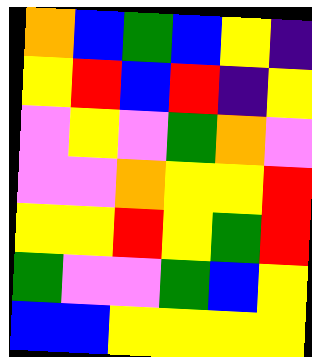[["orange", "blue", "green", "blue", "yellow", "indigo"], ["yellow", "red", "blue", "red", "indigo", "yellow"], ["violet", "yellow", "violet", "green", "orange", "violet"], ["violet", "violet", "orange", "yellow", "yellow", "red"], ["yellow", "yellow", "red", "yellow", "green", "red"], ["green", "violet", "violet", "green", "blue", "yellow"], ["blue", "blue", "yellow", "yellow", "yellow", "yellow"]]